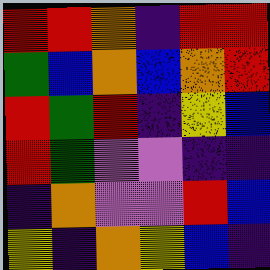[["red", "red", "orange", "indigo", "red", "red"], ["green", "blue", "orange", "blue", "orange", "red"], ["red", "green", "red", "indigo", "yellow", "blue"], ["red", "green", "violet", "violet", "indigo", "indigo"], ["indigo", "orange", "violet", "violet", "red", "blue"], ["yellow", "indigo", "orange", "yellow", "blue", "indigo"]]